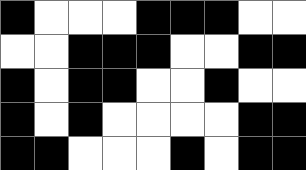[["black", "white", "white", "white", "black", "black", "black", "white", "white"], ["white", "white", "black", "black", "black", "white", "white", "black", "black"], ["black", "white", "black", "black", "white", "white", "black", "white", "white"], ["black", "white", "black", "white", "white", "white", "white", "black", "black"], ["black", "black", "white", "white", "white", "black", "white", "black", "black"]]